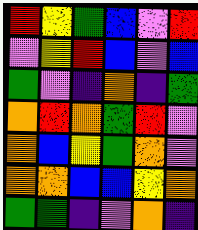[["red", "yellow", "green", "blue", "violet", "red"], ["violet", "yellow", "red", "blue", "violet", "blue"], ["green", "violet", "indigo", "orange", "indigo", "green"], ["orange", "red", "orange", "green", "red", "violet"], ["orange", "blue", "yellow", "green", "orange", "violet"], ["orange", "orange", "blue", "blue", "yellow", "orange"], ["green", "green", "indigo", "violet", "orange", "indigo"]]